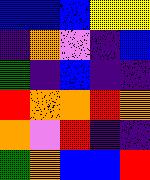[["blue", "blue", "blue", "yellow", "yellow"], ["indigo", "orange", "violet", "indigo", "blue"], ["green", "indigo", "blue", "indigo", "indigo"], ["red", "orange", "orange", "red", "orange"], ["orange", "violet", "red", "indigo", "indigo"], ["green", "orange", "blue", "blue", "red"]]